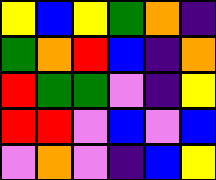[["yellow", "blue", "yellow", "green", "orange", "indigo"], ["green", "orange", "red", "blue", "indigo", "orange"], ["red", "green", "green", "violet", "indigo", "yellow"], ["red", "red", "violet", "blue", "violet", "blue"], ["violet", "orange", "violet", "indigo", "blue", "yellow"]]